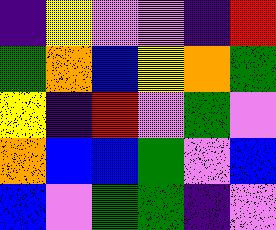[["indigo", "yellow", "violet", "violet", "indigo", "red"], ["green", "orange", "blue", "yellow", "orange", "green"], ["yellow", "indigo", "red", "violet", "green", "violet"], ["orange", "blue", "blue", "green", "violet", "blue"], ["blue", "violet", "green", "green", "indigo", "violet"]]